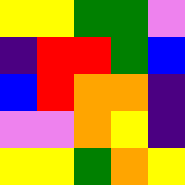[["yellow", "yellow", "green", "green", "violet"], ["indigo", "red", "red", "green", "blue"], ["blue", "red", "orange", "orange", "indigo"], ["violet", "violet", "orange", "yellow", "indigo"], ["yellow", "yellow", "green", "orange", "yellow"]]